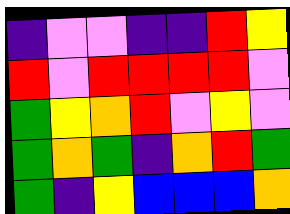[["indigo", "violet", "violet", "indigo", "indigo", "red", "yellow"], ["red", "violet", "red", "red", "red", "red", "violet"], ["green", "yellow", "orange", "red", "violet", "yellow", "violet"], ["green", "orange", "green", "indigo", "orange", "red", "green"], ["green", "indigo", "yellow", "blue", "blue", "blue", "orange"]]